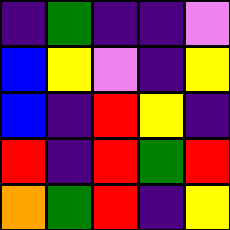[["indigo", "green", "indigo", "indigo", "violet"], ["blue", "yellow", "violet", "indigo", "yellow"], ["blue", "indigo", "red", "yellow", "indigo"], ["red", "indigo", "red", "green", "red"], ["orange", "green", "red", "indigo", "yellow"]]